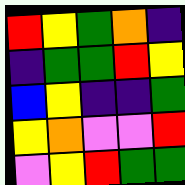[["red", "yellow", "green", "orange", "indigo"], ["indigo", "green", "green", "red", "yellow"], ["blue", "yellow", "indigo", "indigo", "green"], ["yellow", "orange", "violet", "violet", "red"], ["violet", "yellow", "red", "green", "green"]]